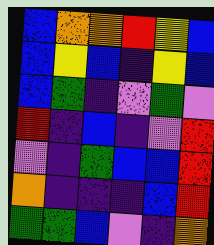[["blue", "orange", "orange", "red", "yellow", "blue"], ["blue", "yellow", "blue", "indigo", "yellow", "blue"], ["blue", "green", "indigo", "violet", "green", "violet"], ["red", "indigo", "blue", "indigo", "violet", "red"], ["violet", "indigo", "green", "blue", "blue", "red"], ["orange", "indigo", "indigo", "indigo", "blue", "red"], ["green", "green", "blue", "violet", "indigo", "orange"]]